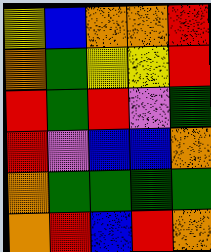[["yellow", "blue", "orange", "orange", "red"], ["orange", "green", "yellow", "yellow", "red"], ["red", "green", "red", "violet", "green"], ["red", "violet", "blue", "blue", "orange"], ["orange", "green", "green", "green", "green"], ["orange", "red", "blue", "red", "orange"]]